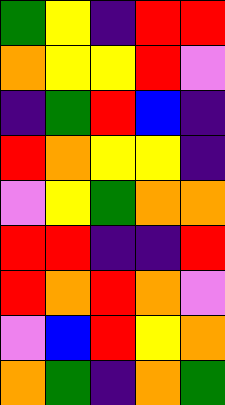[["green", "yellow", "indigo", "red", "red"], ["orange", "yellow", "yellow", "red", "violet"], ["indigo", "green", "red", "blue", "indigo"], ["red", "orange", "yellow", "yellow", "indigo"], ["violet", "yellow", "green", "orange", "orange"], ["red", "red", "indigo", "indigo", "red"], ["red", "orange", "red", "orange", "violet"], ["violet", "blue", "red", "yellow", "orange"], ["orange", "green", "indigo", "orange", "green"]]